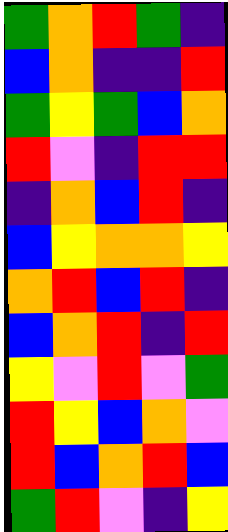[["green", "orange", "red", "green", "indigo"], ["blue", "orange", "indigo", "indigo", "red"], ["green", "yellow", "green", "blue", "orange"], ["red", "violet", "indigo", "red", "red"], ["indigo", "orange", "blue", "red", "indigo"], ["blue", "yellow", "orange", "orange", "yellow"], ["orange", "red", "blue", "red", "indigo"], ["blue", "orange", "red", "indigo", "red"], ["yellow", "violet", "red", "violet", "green"], ["red", "yellow", "blue", "orange", "violet"], ["red", "blue", "orange", "red", "blue"], ["green", "red", "violet", "indigo", "yellow"]]